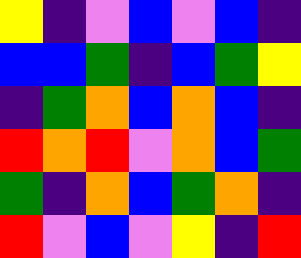[["yellow", "indigo", "violet", "blue", "violet", "blue", "indigo"], ["blue", "blue", "green", "indigo", "blue", "green", "yellow"], ["indigo", "green", "orange", "blue", "orange", "blue", "indigo"], ["red", "orange", "red", "violet", "orange", "blue", "green"], ["green", "indigo", "orange", "blue", "green", "orange", "indigo"], ["red", "violet", "blue", "violet", "yellow", "indigo", "red"]]